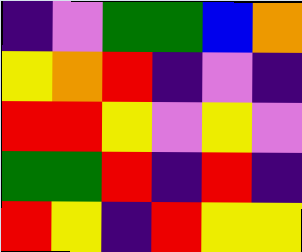[["indigo", "violet", "green", "green", "blue", "orange"], ["yellow", "orange", "red", "indigo", "violet", "indigo"], ["red", "red", "yellow", "violet", "yellow", "violet"], ["green", "green", "red", "indigo", "red", "indigo"], ["red", "yellow", "indigo", "red", "yellow", "yellow"]]